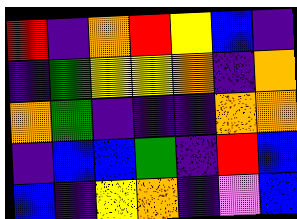[["red", "indigo", "orange", "red", "yellow", "blue", "indigo"], ["indigo", "green", "yellow", "yellow", "orange", "indigo", "orange"], ["orange", "green", "indigo", "indigo", "indigo", "orange", "orange"], ["indigo", "blue", "blue", "green", "indigo", "red", "blue"], ["blue", "indigo", "yellow", "orange", "indigo", "violet", "blue"]]